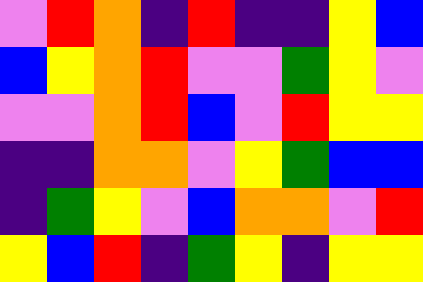[["violet", "red", "orange", "indigo", "red", "indigo", "indigo", "yellow", "blue"], ["blue", "yellow", "orange", "red", "violet", "violet", "green", "yellow", "violet"], ["violet", "violet", "orange", "red", "blue", "violet", "red", "yellow", "yellow"], ["indigo", "indigo", "orange", "orange", "violet", "yellow", "green", "blue", "blue"], ["indigo", "green", "yellow", "violet", "blue", "orange", "orange", "violet", "red"], ["yellow", "blue", "red", "indigo", "green", "yellow", "indigo", "yellow", "yellow"]]